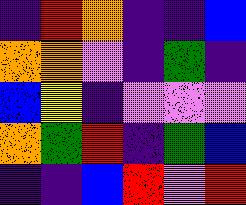[["indigo", "red", "orange", "indigo", "indigo", "blue"], ["orange", "orange", "violet", "indigo", "green", "indigo"], ["blue", "yellow", "indigo", "violet", "violet", "violet"], ["orange", "green", "red", "indigo", "green", "blue"], ["indigo", "indigo", "blue", "red", "violet", "red"]]